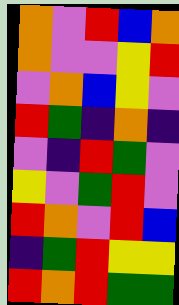[["orange", "violet", "red", "blue", "orange"], ["orange", "violet", "violet", "yellow", "red"], ["violet", "orange", "blue", "yellow", "violet"], ["red", "green", "indigo", "orange", "indigo"], ["violet", "indigo", "red", "green", "violet"], ["yellow", "violet", "green", "red", "violet"], ["red", "orange", "violet", "red", "blue"], ["indigo", "green", "red", "yellow", "yellow"], ["red", "orange", "red", "green", "green"]]